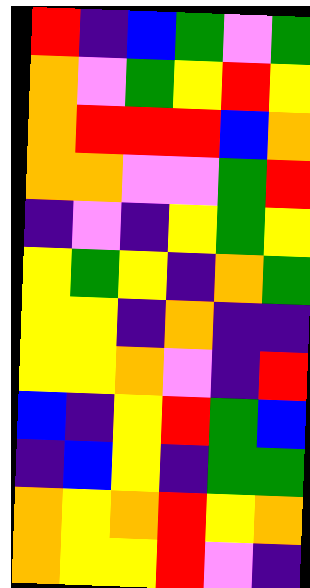[["red", "indigo", "blue", "green", "violet", "green"], ["orange", "violet", "green", "yellow", "red", "yellow"], ["orange", "red", "red", "red", "blue", "orange"], ["orange", "orange", "violet", "violet", "green", "red"], ["indigo", "violet", "indigo", "yellow", "green", "yellow"], ["yellow", "green", "yellow", "indigo", "orange", "green"], ["yellow", "yellow", "indigo", "orange", "indigo", "indigo"], ["yellow", "yellow", "orange", "violet", "indigo", "red"], ["blue", "indigo", "yellow", "red", "green", "blue"], ["indigo", "blue", "yellow", "indigo", "green", "green"], ["orange", "yellow", "orange", "red", "yellow", "orange"], ["orange", "yellow", "yellow", "red", "violet", "indigo"]]